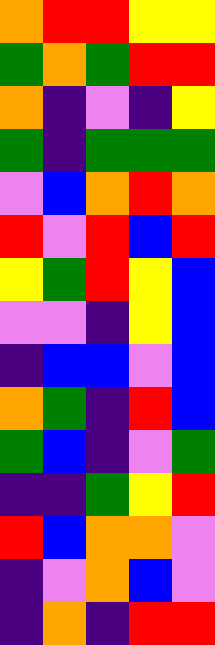[["orange", "red", "red", "yellow", "yellow"], ["green", "orange", "green", "red", "red"], ["orange", "indigo", "violet", "indigo", "yellow"], ["green", "indigo", "green", "green", "green"], ["violet", "blue", "orange", "red", "orange"], ["red", "violet", "red", "blue", "red"], ["yellow", "green", "red", "yellow", "blue"], ["violet", "violet", "indigo", "yellow", "blue"], ["indigo", "blue", "blue", "violet", "blue"], ["orange", "green", "indigo", "red", "blue"], ["green", "blue", "indigo", "violet", "green"], ["indigo", "indigo", "green", "yellow", "red"], ["red", "blue", "orange", "orange", "violet"], ["indigo", "violet", "orange", "blue", "violet"], ["indigo", "orange", "indigo", "red", "red"]]